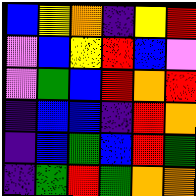[["blue", "yellow", "orange", "indigo", "yellow", "red"], ["violet", "blue", "yellow", "red", "blue", "violet"], ["violet", "green", "blue", "red", "orange", "red"], ["indigo", "blue", "blue", "indigo", "red", "orange"], ["indigo", "blue", "green", "blue", "red", "green"], ["indigo", "green", "red", "green", "orange", "orange"]]